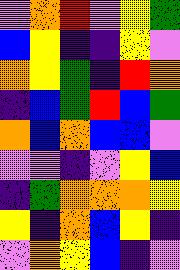[["violet", "orange", "red", "violet", "yellow", "green"], ["blue", "yellow", "indigo", "indigo", "yellow", "violet"], ["orange", "yellow", "green", "indigo", "red", "orange"], ["indigo", "blue", "green", "red", "blue", "green"], ["orange", "blue", "orange", "blue", "blue", "violet"], ["violet", "violet", "indigo", "violet", "yellow", "blue"], ["indigo", "green", "orange", "orange", "orange", "yellow"], ["yellow", "indigo", "orange", "blue", "yellow", "indigo"], ["violet", "orange", "yellow", "blue", "indigo", "violet"]]